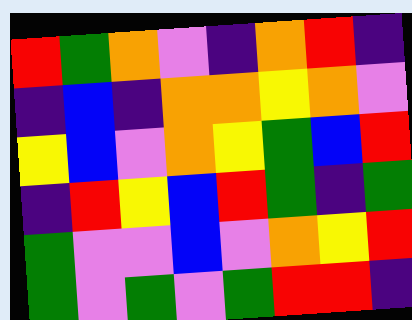[["red", "green", "orange", "violet", "indigo", "orange", "red", "indigo"], ["indigo", "blue", "indigo", "orange", "orange", "yellow", "orange", "violet"], ["yellow", "blue", "violet", "orange", "yellow", "green", "blue", "red"], ["indigo", "red", "yellow", "blue", "red", "green", "indigo", "green"], ["green", "violet", "violet", "blue", "violet", "orange", "yellow", "red"], ["green", "violet", "green", "violet", "green", "red", "red", "indigo"]]